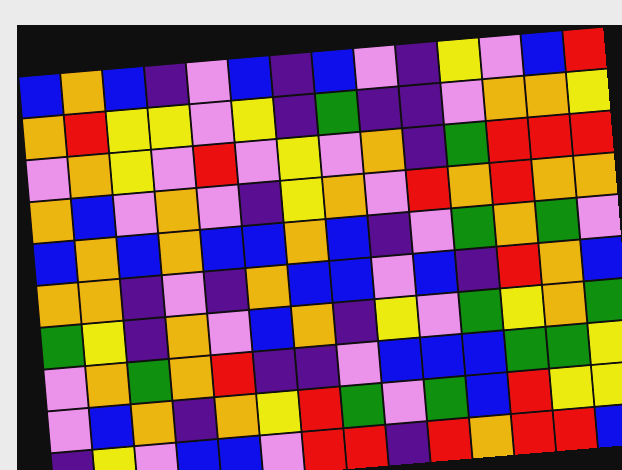[["blue", "orange", "blue", "indigo", "violet", "blue", "indigo", "blue", "violet", "indigo", "yellow", "violet", "blue", "red"], ["orange", "red", "yellow", "yellow", "violet", "yellow", "indigo", "green", "indigo", "indigo", "violet", "orange", "orange", "yellow"], ["violet", "orange", "yellow", "violet", "red", "violet", "yellow", "violet", "orange", "indigo", "green", "red", "red", "red"], ["orange", "blue", "violet", "orange", "violet", "indigo", "yellow", "orange", "violet", "red", "orange", "red", "orange", "orange"], ["blue", "orange", "blue", "orange", "blue", "blue", "orange", "blue", "indigo", "violet", "green", "orange", "green", "violet"], ["orange", "orange", "indigo", "violet", "indigo", "orange", "blue", "blue", "violet", "blue", "indigo", "red", "orange", "blue"], ["green", "yellow", "indigo", "orange", "violet", "blue", "orange", "indigo", "yellow", "violet", "green", "yellow", "orange", "green"], ["violet", "orange", "green", "orange", "red", "indigo", "indigo", "violet", "blue", "blue", "blue", "green", "green", "yellow"], ["violet", "blue", "orange", "indigo", "orange", "yellow", "red", "green", "violet", "green", "blue", "red", "yellow", "yellow"], ["indigo", "yellow", "violet", "blue", "blue", "violet", "red", "red", "indigo", "red", "orange", "red", "red", "blue"]]